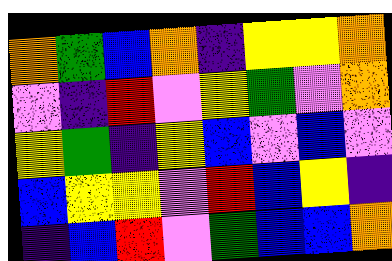[["orange", "green", "blue", "orange", "indigo", "yellow", "yellow", "orange"], ["violet", "indigo", "red", "violet", "yellow", "green", "violet", "orange"], ["yellow", "green", "indigo", "yellow", "blue", "violet", "blue", "violet"], ["blue", "yellow", "yellow", "violet", "red", "blue", "yellow", "indigo"], ["indigo", "blue", "red", "violet", "green", "blue", "blue", "orange"]]